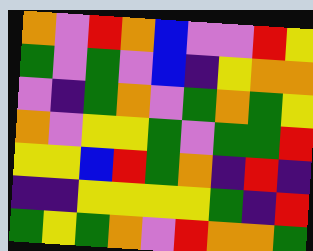[["orange", "violet", "red", "orange", "blue", "violet", "violet", "red", "yellow"], ["green", "violet", "green", "violet", "blue", "indigo", "yellow", "orange", "orange"], ["violet", "indigo", "green", "orange", "violet", "green", "orange", "green", "yellow"], ["orange", "violet", "yellow", "yellow", "green", "violet", "green", "green", "red"], ["yellow", "yellow", "blue", "red", "green", "orange", "indigo", "red", "indigo"], ["indigo", "indigo", "yellow", "yellow", "yellow", "yellow", "green", "indigo", "red"], ["green", "yellow", "green", "orange", "violet", "red", "orange", "orange", "green"]]